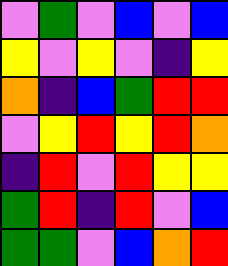[["violet", "green", "violet", "blue", "violet", "blue"], ["yellow", "violet", "yellow", "violet", "indigo", "yellow"], ["orange", "indigo", "blue", "green", "red", "red"], ["violet", "yellow", "red", "yellow", "red", "orange"], ["indigo", "red", "violet", "red", "yellow", "yellow"], ["green", "red", "indigo", "red", "violet", "blue"], ["green", "green", "violet", "blue", "orange", "red"]]